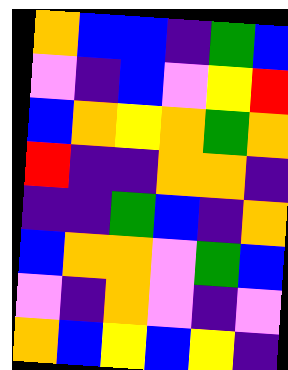[["orange", "blue", "blue", "indigo", "green", "blue"], ["violet", "indigo", "blue", "violet", "yellow", "red"], ["blue", "orange", "yellow", "orange", "green", "orange"], ["red", "indigo", "indigo", "orange", "orange", "indigo"], ["indigo", "indigo", "green", "blue", "indigo", "orange"], ["blue", "orange", "orange", "violet", "green", "blue"], ["violet", "indigo", "orange", "violet", "indigo", "violet"], ["orange", "blue", "yellow", "blue", "yellow", "indigo"]]